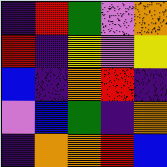[["indigo", "red", "green", "violet", "orange"], ["red", "indigo", "yellow", "violet", "yellow"], ["blue", "indigo", "orange", "red", "indigo"], ["violet", "blue", "green", "indigo", "orange"], ["indigo", "orange", "orange", "red", "blue"]]